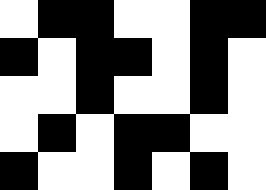[["white", "black", "black", "white", "white", "black", "black"], ["black", "white", "black", "black", "white", "black", "white"], ["white", "white", "black", "white", "white", "black", "white"], ["white", "black", "white", "black", "black", "white", "white"], ["black", "white", "white", "black", "white", "black", "white"]]